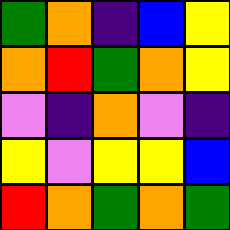[["green", "orange", "indigo", "blue", "yellow"], ["orange", "red", "green", "orange", "yellow"], ["violet", "indigo", "orange", "violet", "indigo"], ["yellow", "violet", "yellow", "yellow", "blue"], ["red", "orange", "green", "orange", "green"]]